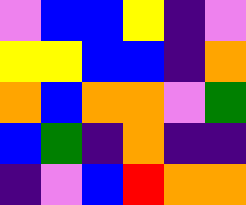[["violet", "blue", "blue", "yellow", "indigo", "violet"], ["yellow", "yellow", "blue", "blue", "indigo", "orange"], ["orange", "blue", "orange", "orange", "violet", "green"], ["blue", "green", "indigo", "orange", "indigo", "indigo"], ["indigo", "violet", "blue", "red", "orange", "orange"]]